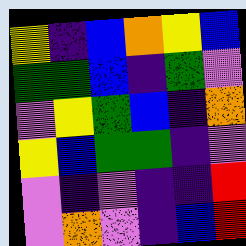[["yellow", "indigo", "blue", "orange", "yellow", "blue"], ["green", "green", "blue", "indigo", "green", "violet"], ["violet", "yellow", "green", "blue", "indigo", "orange"], ["yellow", "blue", "green", "green", "indigo", "violet"], ["violet", "indigo", "violet", "indigo", "indigo", "red"], ["violet", "orange", "violet", "indigo", "blue", "red"]]